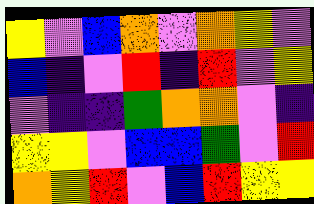[["yellow", "violet", "blue", "orange", "violet", "orange", "yellow", "violet"], ["blue", "indigo", "violet", "red", "indigo", "red", "violet", "yellow"], ["violet", "indigo", "indigo", "green", "orange", "orange", "violet", "indigo"], ["yellow", "yellow", "violet", "blue", "blue", "green", "violet", "red"], ["orange", "yellow", "red", "violet", "blue", "red", "yellow", "yellow"]]